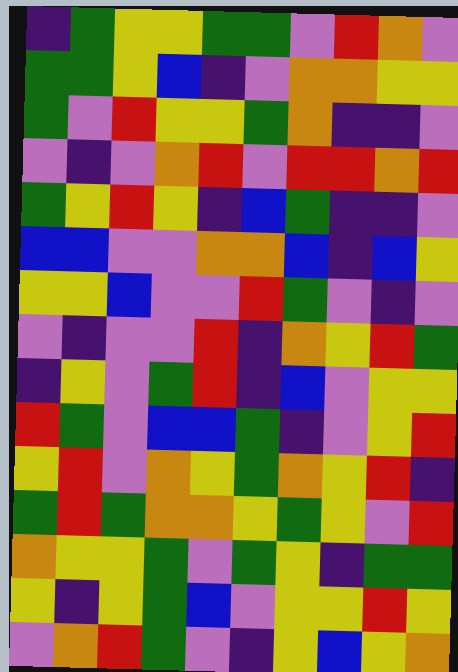[["indigo", "green", "yellow", "yellow", "green", "green", "violet", "red", "orange", "violet"], ["green", "green", "yellow", "blue", "indigo", "violet", "orange", "orange", "yellow", "yellow"], ["green", "violet", "red", "yellow", "yellow", "green", "orange", "indigo", "indigo", "violet"], ["violet", "indigo", "violet", "orange", "red", "violet", "red", "red", "orange", "red"], ["green", "yellow", "red", "yellow", "indigo", "blue", "green", "indigo", "indigo", "violet"], ["blue", "blue", "violet", "violet", "orange", "orange", "blue", "indigo", "blue", "yellow"], ["yellow", "yellow", "blue", "violet", "violet", "red", "green", "violet", "indigo", "violet"], ["violet", "indigo", "violet", "violet", "red", "indigo", "orange", "yellow", "red", "green"], ["indigo", "yellow", "violet", "green", "red", "indigo", "blue", "violet", "yellow", "yellow"], ["red", "green", "violet", "blue", "blue", "green", "indigo", "violet", "yellow", "red"], ["yellow", "red", "violet", "orange", "yellow", "green", "orange", "yellow", "red", "indigo"], ["green", "red", "green", "orange", "orange", "yellow", "green", "yellow", "violet", "red"], ["orange", "yellow", "yellow", "green", "violet", "green", "yellow", "indigo", "green", "green"], ["yellow", "indigo", "yellow", "green", "blue", "violet", "yellow", "yellow", "red", "yellow"], ["violet", "orange", "red", "green", "violet", "indigo", "yellow", "blue", "yellow", "orange"]]